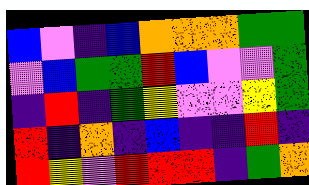[["blue", "violet", "indigo", "blue", "orange", "orange", "orange", "green", "green"], ["violet", "blue", "green", "green", "red", "blue", "violet", "violet", "green"], ["indigo", "red", "indigo", "green", "yellow", "violet", "violet", "yellow", "green"], ["red", "indigo", "orange", "indigo", "blue", "indigo", "indigo", "red", "indigo"], ["red", "yellow", "violet", "red", "red", "red", "indigo", "green", "orange"]]